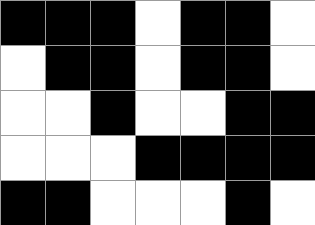[["black", "black", "black", "white", "black", "black", "white"], ["white", "black", "black", "white", "black", "black", "white"], ["white", "white", "black", "white", "white", "black", "black"], ["white", "white", "white", "black", "black", "black", "black"], ["black", "black", "white", "white", "white", "black", "white"]]